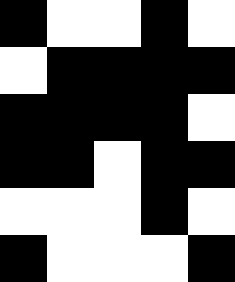[["black", "white", "white", "black", "white"], ["white", "black", "black", "black", "black"], ["black", "black", "black", "black", "white"], ["black", "black", "white", "black", "black"], ["white", "white", "white", "black", "white"], ["black", "white", "white", "white", "black"]]